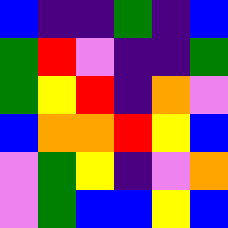[["blue", "indigo", "indigo", "green", "indigo", "blue"], ["green", "red", "violet", "indigo", "indigo", "green"], ["green", "yellow", "red", "indigo", "orange", "violet"], ["blue", "orange", "orange", "red", "yellow", "blue"], ["violet", "green", "yellow", "indigo", "violet", "orange"], ["violet", "green", "blue", "blue", "yellow", "blue"]]